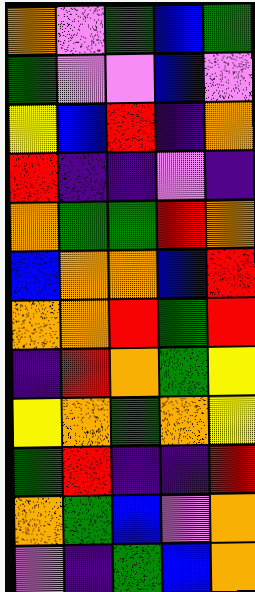[["orange", "violet", "green", "blue", "green"], ["green", "violet", "violet", "blue", "violet"], ["yellow", "blue", "red", "indigo", "orange"], ["red", "indigo", "indigo", "violet", "indigo"], ["orange", "green", "green", "red", "orange"], ["blue", "orange", "orange", "blue", "red"], ["orange", "orange", "red", "green", "red"], ["indigo", "red", "orange", "green", "yellow"], ["yellow", "orange", "green", "orange", "yellow"], ["green", "red", "indigo", "indigo", "red"], ["orange", "green", "blue", "violet", "orange"], ["violet", "indigo", "green", "blue", "orange"]]